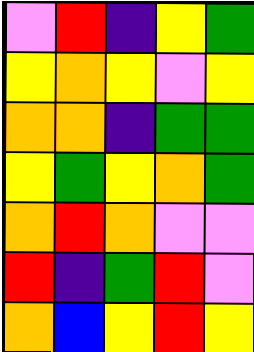[["violet", "red", "indigo", "yellow", "green"], ["yellow", "orange", "yellow", "violet", "yellow"], ["orange", "orange", "indigo", "green", "green"], ["yellow", "green", "yellow", "orange", "green"], ["orange", "red", "orange", "violet", "violet"], ["red", "indigo", "green", "red", "violet"], ["orange", "blue", "yellow", "red", "yellow"]]